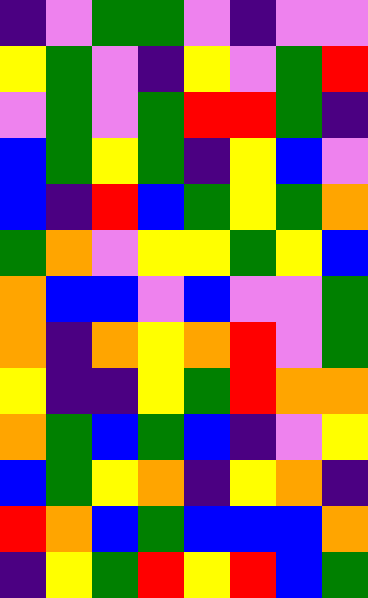[["indigo", "violet", "green", "green", "violet", "indigo", "violet", "violet"], ["yellow", "green", "violet", "indigo", "yellow", "violet", "green", "red"], ["violet", "green", "violet", "green", "red", "red", "green", "indigo"], ["blue", "green", "yellow", "green", "indigo", "yellow", "blue", "violet"], ["blue", "indigo", "red", "blue", "green", "yellow", "green", "orange"], ["green", "orange", "violet", "yellow", "yellow", "green", "yellow", "blue"], ["orange", "blue", "blue", "violet", "blue", "violet", "violet", "green"], ["orange", "indigo", "orange", "yellow", "orange", "red", "violet", "green"], ["yellow", "indigo", "indigo", "yellow", "green", "red", "orange", "orange"], ["orange", "green", "blue", "green", "blue", "indigo", "violet", "yellow"], ["blue", "green", "yellow", "orange", "indigo", "yellow", "orange", "indigo"], ["red", "orange", "blue", "green", "blue", "blue", "blue", "orange"], ["indigo", "yellow", "green", "red", "yellow", "red", "blue", "green"]]